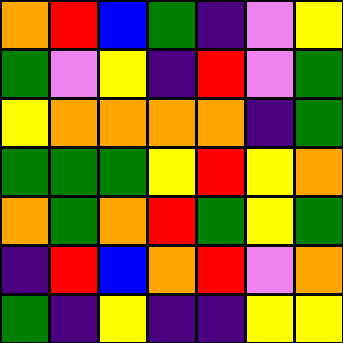[["orange", "red", "blue", "green", "indigo", "violet", "yellow"], ["green", "violet", "yellow", "indigo", "red", "violet", "green"], ["yellow", "orange", "orange", "orange", "orange", "indigo", "green"], ["green", "green", "green", "yellow", "red", "yellow", "orange"], ["orange", "green", "orange", "red", "green", "yellow", "green"], ["indigo", "red", "blue", "orange", "red", "violet", "orange"], ["green", "indigo", "yellow", "indigo", "indigo", "yellow", "yellow"]]